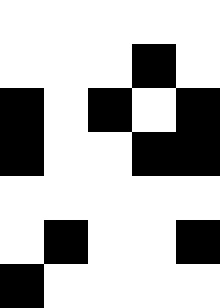[["white", "white", "white", "white", "white"], ["white", "white", "white", "black", "white"], ["black", "white", "black", "white", "black"], ["black", "white", "white", "black", "black"], ["white", "white", "white", "white", "white"], ["white", "black", "white", "white", "black"], ["black", "white", "white", "white", "white"]]